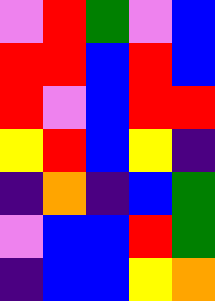[["violet", "red", "green", "violet", "blue"], ["red", "red", "blue", "red", "blue"], ["red", "violet", "blue", "red", "red"], ["yellow", "red", "blue", "yellow", "indigo"], ["indigo", "orange", "indigo", "blue", "green"], ["violet", "blue", "blue", "red", "green"], ["indigo", "blue", "blue", "yellow", "orange"]]